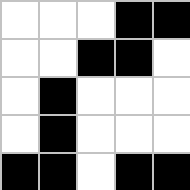[["white", "white", "white", "black", "black"], ["white", "white", "black", "black", "white"], ["white", "black", "white", "white", "white"], ["white", "black", "white", "white", "white"], ["black", "black", "white", "black", "black"]]